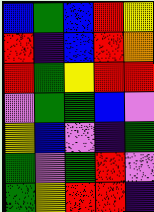[["blue", "green", "blue", "red", "yellow"], ["red", "indigo", "blue", "red", "orange"], ["red", "green", "yellow", "red", "red"], ["violet", "green", "green", "blue", "violet"], ["yellow", "blue", "violet", "indigo", "green"], ["green", "violet", "green", "red", "violet"], ["green", "yellow", "red", "red", "indigo"]]